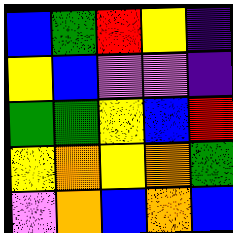[["blue", "green", "red", "yellow", "indigo"], ["yellow", "blue", "violet", "violet", "indigo"], ["green", "green", "yellow", "blue", "red"], ["yellow", "orange", "yellow", "orange", "green"], ["violet", "orange", "blue", "orange", "blue"]]